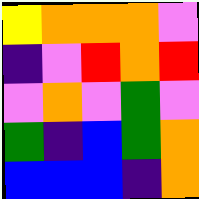[["yellow", "orange", "orange", "orange", "violet"], ["indigo", "violet", "red", "orange", "red"], ["violet", "orange", "violet", "green", "violet"], ["green", "indigo", "blue", "green", "orange"], ["blue", "blue", "blue", "indigo", "orange"]]